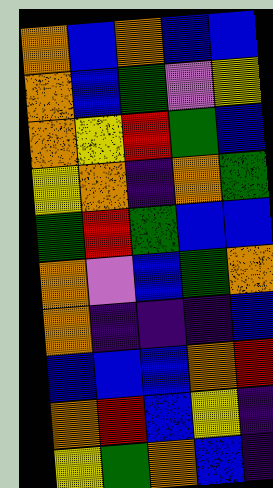[["orange", "blue", "orange", "blue", "blue"], ["orange", "blue", "green", "violet", "yellow"], ["orange", "yellow", "red", "green", "blue"], ["yellow", "orange", "indigo", "orange", "green"], ["green", "red", "green", "blue", "blue"], ["orange", "violet", "blue", "green", "orange"], ["orange", "indigo", "indigo", "indigo", "blue"], ["blue", "blue", "blue", "orange", "red"], ["orange", "red", "blue", "yellow", "indigo"], ["yellow", "green", "orange", "blue", "indigo"]]